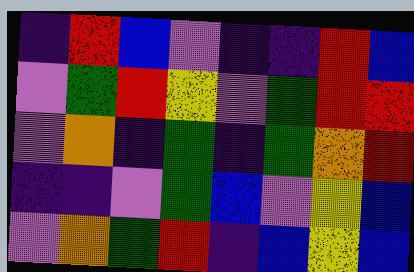[["indigo", "red", "blue", "violet", "indigo", "indigo", "red", "blue"], ["violet", "green", "red", "yellow", "violet", "green", "red", "red"], ["violet", "orange", "indigo", "green", "indigo", "green", "orange", "red"], ["indigo", "indigo", "violet", "green", "blue", "violet", "yellow", "blue"], ["violet", "orange", "green", "red", "indigo", "blue", "yellow", "blue"]]